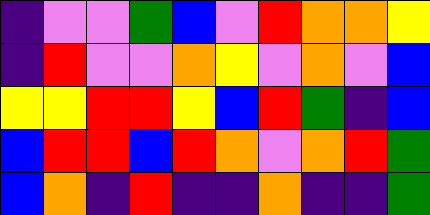[["indigo", "violet", "violet", "green", "blue", "violet", "red", "orange", "orange", "yellow"], ["indigo", "red", "violet", "violet", "orange", "yellow", "violet", "orange", "violet", "blue"], ["yellow", "yellow", "red", "red", "yellow", "blue", "red", "green", "indigo", "blue"], ["blue", "red", "red", "blue", "red", "orange", "violet", "orange", "red", "green"], ["blue", "orange", "indigo", "red", "indigo", "indigo", "orange", "indigo", "indigo", "green"]]